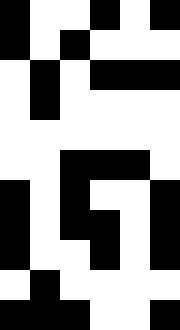[["black", "white", "white", "black", "white", "black"], ["black", "white", "black", "white", "white", "white"], ["white", "black", "white", "black", "black", "black"], ["white", "black", "white", "white", "white", "white"], ["white", "white", "white", "white", "white", "white"], ["white", "white", "black", "black", "black", "white"], ["black", "white", "black", "white", "white", "black"], ["black", "white", "black", "black", "white", "black"], ["black", "white", "white", "black", "white", "black"], ["white", "black", "white", "white", "white", "white"], ["black", "black", "black", "white", "white", "black"]]